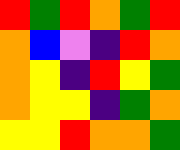[["red", "green", "red", "orange", "green", "red"], ["orange", "blue", "violet", "indigo", "red", "orange"], ["orange", "yellow", "indigo", "red", "yellow", "green"], ["orange", "yellow", "yellow", "indigo", "green", "orange"], ["yellow", "yellow", "red", "orange", "orange", "green"]]